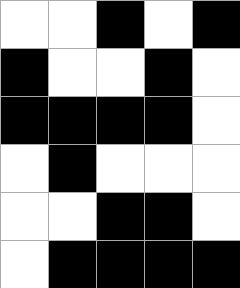[["white", "white", "black", "white", "black"], ["black", "white", "white", "black", "white"], ["black", "black", "black", "black", "white"], ["white", "black", "white", "white", "white"], ["white", "white", "black", "black", "white"], ["white", "black", "black", "black", "black"]]